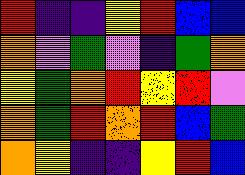[["red", "indigo", "indigo", "yellow", "red", "blue", "blue"], ["orange", "violet", "green", "violet", "indigo", "green", "orange"], ["yellow", "green", "orange", "red", "yellow", "red", "violet"], ["orange", "green", "red", "orange", "red", "blue", "green"], ["orange", "yellow", "indigo", "indigo", "yellow", "red", "blue"]]